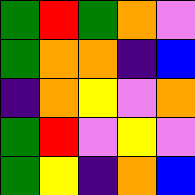[["green", "red", "green", "orange", "violet"], ["green", "orange", "orange", "indigo", "blue"], ["indigo", "orange", "yellow", "violet", "orange"], ["green", "red", "violet", "yellow", "violet"], ["green", "yellow", "indigo", "orange", "blue"]]